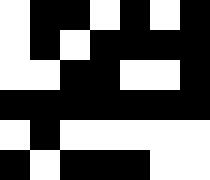[["white", "black", "black", "white", "black", "white", "black"], ["white", "black", "white", "black", "black", "black", "black"], ["white", "white", "black", "black", "white", "white", "black"], ["black", "black", "black", "black", "black", "black", "black"], ["white", "black", "white", "white", "white", "white", "white"], ["black", "white", "black", "black", "black", "white", "white"]]